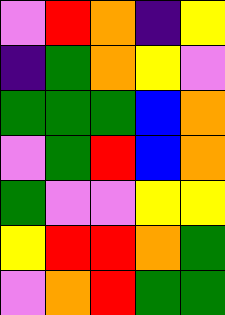[["violet", "red", "orange", "indigo", "yellow"], ["indigo", "green", "orange", "yellow", "violet"], ["green", "green", "green", "blue", "orange"], ["violet", "green", "red", "blue", "orange"], ["green", "violet", "violet", "yellow", "yellow"], ["yellow", "red", "red", "orange", "green"], ["violet", "orange", "red", "green", "green"]]